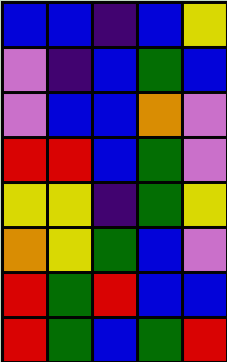[["blue", "blue", "indigo", "blue", "yellow"], ["violet", "indigo", "blue", "green", "blue"], ["violet", "blue", "blue", "orange", "violet"], ["red", "red", "blue", "green", "violet"], ["yellow", "yellow", "indigo", "green", "yellow"], ["orange", "yellow", "green", "blue", "violet"], ["red", "green", "red", "blue", "blue"], ["red", "green", "blue", "green", "red"]]